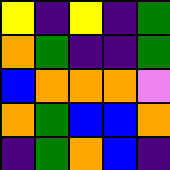[["yellow", "indigo", "yellow", "indigo", "green"], ["orange", "green", "indigo", "indigo", "green"], ["blue", "orange", "orange", "orange", "violet"], ["orange", "green", "blue", "blue", "orange"], ["indigo", "green", "orange", "blue", "indigo"]]